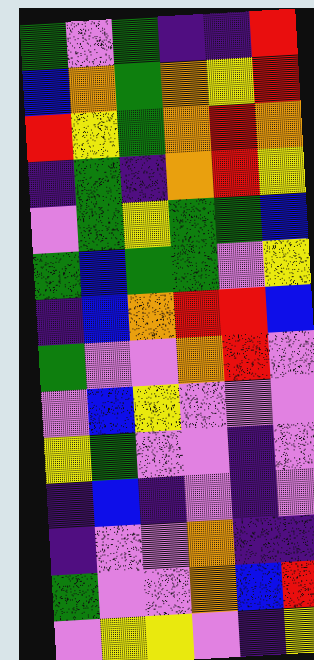[["green", "violet", "green", "indigo", "indigo", "red"], ["blue", "orange", "green", "orange", "yellow", "red"], ["red", "yellow", "green", "orange", "red", "orange"], ["indigo", "green", "indigo", "orange", "red", "yellow"], ["violet", "green", "yellow", "green", "green", "blue"], ["green", "blue", "green", "green", "violet", "yellow"], ["indigo", "blue", "orange", "red", "red", "blue"], ["green", "violet", "violet", "orange", "red", "violet"], ["violet", "blue", "yellow", "violet", "violet", "violet"], ["yellow", "green", "violet", "violet", "indigo", "violet"], ["indigo", "blue", "indigo", "violet", "indigo", "violet"], ["indigo", "violet", "violet", "orange", "indigo", "indigo"], ["green", "violet", "violet", "orange", "blue", "red"], ["violet", "yellow", "yellow", "violet", "indigo", "yellow"]]